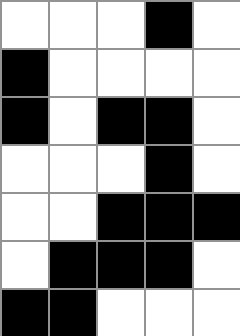[["white", "white", "white", "black", "white"], ["black", "white", "white", "white", "white"], ["black", "white", "black", "black", "white"], ["white", "white", "white", "black", "white"], ["white", "white", "black", "black", "black"], ["white", "black", "black", "black", "white"], ["black", "black", "white", "white", "white"]]